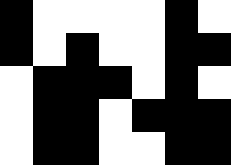[["black", "white", "white", "white", "white", "black", "white"], ["black", "white", "black", "white", "white", "black", "black"], ["white", "black", "black", "black", "white", "black", "white"], ["white", "black", "black", "white", "black", "black", "black"], ["white", "black", "black", "white", "white", "black", "black"]]